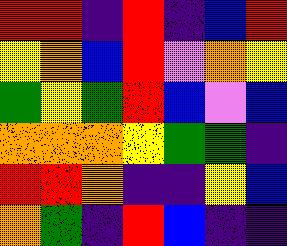[["red", "red", "indigo", "red", "indigo", "blue", "red"], ["yellow", "orange", "blue", "red", "violet", "orange", "yellow"], ["green", "yellow", "green", "red", "blue", "violet", "blue"], ["orange", "orange", "orange", "yellow", "green", "green", "indigo"], ["red", "red", "orange", "indigo", "indigo", "yellow", "blue"], ["orange", "green", "indigo", "red", "blue", "indigo", "indigo"]]